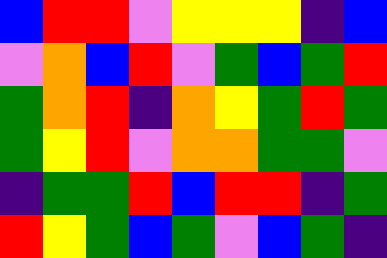[["blue", "red", "red", "violet", "yellow", "yellow", "yellow", "indigo", "blue"], ["violet", "orange", "blue", "red", "violet", "green", "blue", "green", "red"], ["green", "orange", "red", "indigo", "orange", "yellow", "green", "red", "green"], ["green", "yellow", "red", "violet", "orange", "orange", "green", "green", "violet"], ["indigo", "green", "green", "red", "blue", "red", "red", "indigo", "green"], ["red", "yellow", "green", "blue", "green", "violet", "blue", "green", "indigo"]]